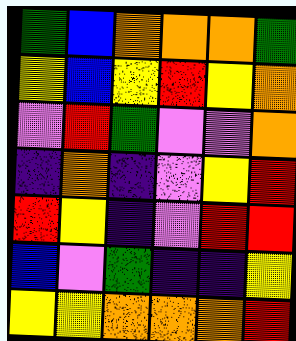[["green", "blue", "orange", "orange", "orange", "green"], ["yellow", "blue", "yellow", "red", "yellow", "orange"], ["violet", "red", "green", "violet", "violet", "orange"], ["indigo", "orange", "indigo", "violet", "yellow", "red"], ["red", "yellow", "indigo", "violet", "red", "red"], ["blue", "violet", "green", "indigo", "indigo", "yellow"], ["yellow", "yellow", "orange", "orange", "orange", "red"]]